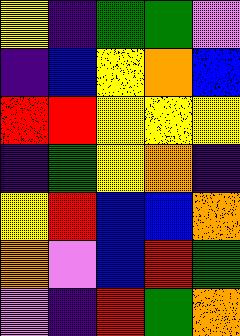[["yellow", "indigo", "green", "green", "violet"], ["indigo", "blue", "yellow", "orange", "blue"], ["red", "red", "yellow", "yellow", "yellow"], ["indigo", "green", "yellow", "orange", "indigo"], ["yellow", "red", "blue", "blue", "orange"], ["orange", "violet", "blue", "red", "green"], ["violet", "indigo", "red", "green", "orange"]]